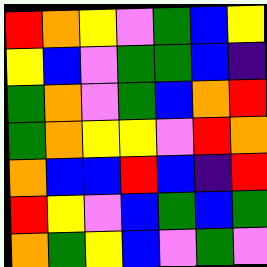[["red", "orange", "yellow", "violet", "green", "blue", "yellow"], ["yellow", "blue", "violet", "green", "green", "blue", "indigo"], ["green", "orange", "violet", "green", "blue", "orange", "red"], ["green", "orange", "yellow", "yellow", "violet", "red", "orange"], ["orange", "blue", "blue", "red", "blue", "indigo", "red"], ["red", "yellow", "violet", "blue", "green", "blue", "green"], ["orange", "green", "yellow", "blue", "violet", "green", "violet"]]